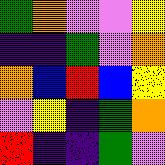[["green", "orange", "violet", "violet", "yellow"], ["indigo", "indigo", "green", "violet", "orange"], ["orange", "blue", "red", "blue", "yellow"], ["violet", "yellow", "indigo", "green", "orange"], ["red", "indigo", "indigo", "green", "violet"]]